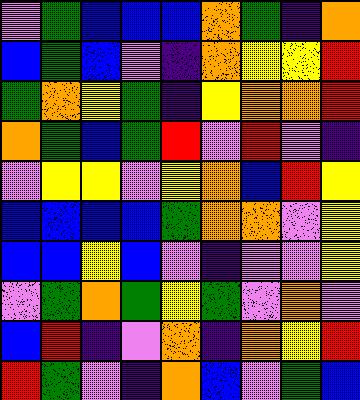[["violet", "green", "blue", "blue", "blue", "orange", "green", "indigo", "orange"], ["blue", "green", "blue", "violet", "indigo", "orange", "yellow", "yellow", "red"], ["green", "orange", "yellow", "green", "indigo", "yellow", "orange", "orange", "red"], ["orange", "green", "blue", "green", "red", "violet", "red", "violet", "indigo"], ["violet", "yellow", "yellow", "violet", "yellow", "orange", "blue", "red", "yellow"], ["blue", "blue", "blue", "blue", "green", "orange", "orange", "violet", "yellow"], ["blue", "blue", "yellow", "blue", "violet", "indigo", "violet", "violet", "yellow"], ["violet", "green", "orange", "green", "yellow", "green", "violet", "orange", "violet"], ["blue", "red", "indigo", "violet", "orange", "indigo", "orange", "yellow", "red"], ["red", "green", "violet", "indigo", "orange", "blue", "violet", "green", "blue"]]